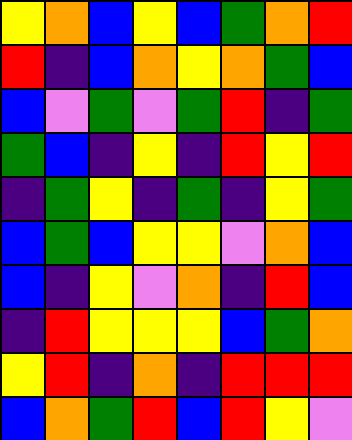[["yellow", "orange", "blue", "yellow", "blue", "green", "orange", "red"], ["red", "indigo", "blue", "orange", "yellow", "orange", "green", "blue"], ["blue", "violet", "green", "violet", "green", "red", "indigo", "green"], ["green", "blue", "indigo", "yellow", "indigo", "red", "yellow", "red"], ["indigo", "green", "yellow", "indigo", "green", "indigo", "yellow", "green"], ["blue", "green", "blue", "yellow", "yellow", "violet", "orange", "blue"], ["blue", "indigo", "yellow", "violet", "orange", "indigo", "red", "blue"], ["indigo", "red", "yellow", "yellow", "yellow", "blue", "green", "orange"], ["yellow", "red", "indigo", "orange", "indigo", "red", "red", "red"], ["blue", "orange", "green", "red", "blue", "red", "yellow", "violet"]]